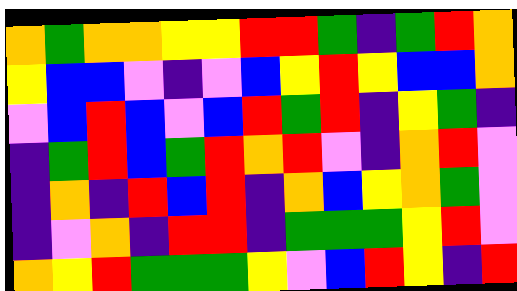[["orange", "green", "orange", "orange", "yellow", "yellow", "red", "red", "green", "indigo", "green", "red", "orange"], ["yellow", "blue", "blue", "violet", "indigo", "violet", "blue", "yellow", "red", "yellow", "blue", "blue", "orange"], ["violet", "blue", "red", "blue", "violet", "blue", "red", "green", "red", "indigo", "yellow", "green", "indigo"], ["indigo", "green", "red", "blue", "green", "red", "orange", "red", "violet", "indigo", "orange", "red", "violet"], ["indigo", "orange", "indigo", "red", "blue", "red", "indigo", "orange", "blue", "yellow", "orange", "green", "violet"], ["indigo", "violet", "orange", "indigo", "red", "red", "indigo", "green", "green", "green", "yellow", "red", "violet"], ["orange", "yellow", "red", "green", "green", "green", "yellow", "violet", "blue", "red", "yellow", "indigo", "red"]]